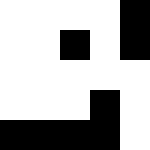[["white", "white", "white", "white", "black"], ["white", "white", "black", "white", "black"], ["white", "white", "white", "white", "white"], ["white", "white", "white", "black", "white"], ["black", "black", "black", "black", "white"]]